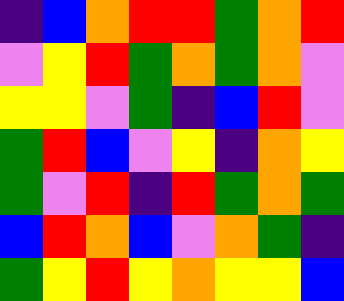[["indigo", "blue", "orange", "red", "red", "green", "orange", "red"], ["violet", "yellow", "red", "green", "orange", "green", "orange", "violet"], ["yellow", "yellow", "violet", "green", "indigo", "blue", "red", "violet"], ["green", "red", "blue", "violet", "yellow", "indigo", "orange", "yellow"], ["green", "violet", "red", "indigo", "red", "green", "orange", "green"], ["blue", "red", "orange", "blue", "violet", "orange", "green", "indigo"], ["green", "yellow", "red", "yellow", "orange", "yellow", "yellow", "blue"]]